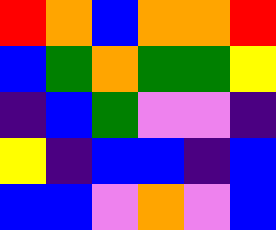[["red", "orange", "blue", "orange", "orange", "red"], ["blue", "green", "orange", "green", "green", "yellow"], ["indigo", "blue", "green", "violet", "violet", "indigo"], ["yellow", "indigo", "blue", "blue", "indigo", "blue"], ["blue", "blue", "violet", "orange", "violet", "blue"]]